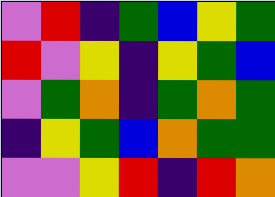[["violet", "red", "indigo", "green", "blue", "yellow", "green"], ["red", "violet", "yellow", "indigo", "yellow", "green", "blue"], ["violet", "green", "orange", "indigo", "green", "orange", "green"], ["indigo", "yellow", "green", "blue", "orange", "green", "green"], ["violet", "violet", "yellow", "red", "indigo", "red", "orange"]]